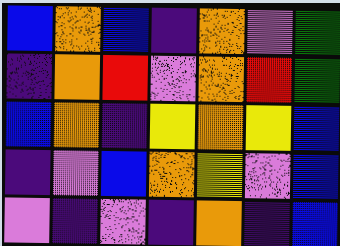[["blue", "orange", "blue", "indigo", "orange", "violet", "green"], ["indigo", "orange", "red", "violet", "orange", "red", "green"], ["blue", "orange", "indigo", "yellow", "orange", "yellow", "blue"], ["indigo", "violet", "blue", "orange", "yellow", "violet", "blue"], ["violet", "indigo", "violet", "indigo", "orange", "indigo", "blue"]]